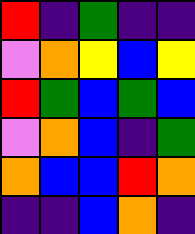[["red", "indigo", "green", "indigo", "indigo"], ["violet", "orange", "yellow", "blue", "yellow"], ["red", "green", "blue", "green", "blue"], ["violet", "orange", "blue", "indigo", "green"], ["orange", "blue", "blue", "red", "orange"], ["indigo", "indigo", "blue", "orange", "indigo"]]